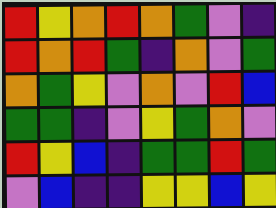[["red", "yellow", "orange", "red", "orange", "green", "violet", "indigo"], ["red", "orange", "red", "green", "indigo", "orange", "violet", "green"], ["orange", "green", "yellow", "violet", "orange", "violet", "red", "blue"], ["green", "green", "indigo", "violet", "yellow", "green", "orange", "violet"], ["red", "yellow", "blue", "indigo", "green", "green", "red", "green"], ["violet", "blue", "indigo", "indigo", "yellow", "yellow", "blue", "yellow"]]